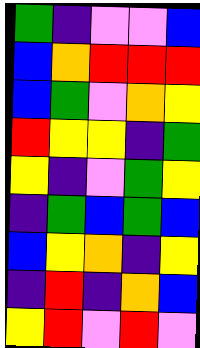[["green", "indigo", "violet", "violet", "blue"], ["blue", "orange", "red", "red", "red"], ["blue", "green", "violet", "orange", "yellow"], ["red", "yellow", "yellow", "indigo", "green"], ["yellow", "indigo", "violet", "green", "yellow"], ["indigo", "green", "blue", "green", "blue"], ["blue", "yellow", "orange", "indigo", "yellow"], ["indigo", "red", "indigo", "orange", "blue"], ["yellow", "red", "violet", "red", "violet"]]